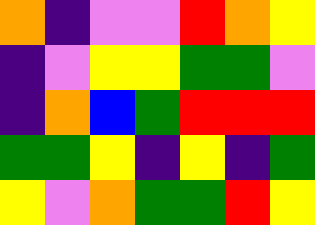[["orange", "indigo", "violet", "violet", "red", "orange", "yellow"], ["indigo", "violet", "yellow", "yellow", "green", "green", "violet"], ["indigo", "orange", "blue", "green", "red", "red", "red"], ["green", "green", "yellow", "indigo", "yellow", "indigo", "green"], ["yellow", "violet", "orange", "green", "green", "red", "yellow"]]